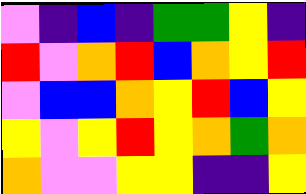[["violet", "indigo", "blue", "indigo", "green", "green", "yellow", "indigo"], ["red", "violet", "orange", "red", "blue", "orange", "yellow", "red"], ["violet", "blue", "blue", "orange", "yellow", "red", "blue", "yellow"], ["yellow", "violet", "yellow", "red", "yellow", "orange", "green", "orange"], ["orange", "violet", "violet", "yellow", "yellow", "indigo", "indigo", "yellow"]]